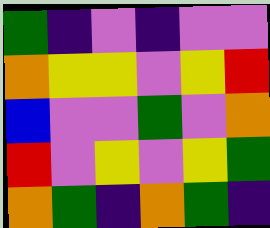[["green", "indigo", "violet", "indigo", "violet", "violet"], ["orange", "yellow", "yellow", "violet", "yellow", "red"], ["blue", "violet", "violet", "green", "violet", "orange"], ["red", "violet", "yellow", "violet", "yellow", "green"], ["orange", "green", "indigo", "orange", "green", "indigo"]]